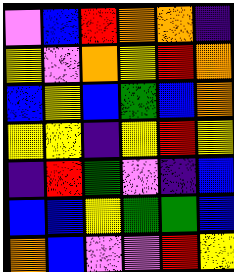[["violet", "blue", "red", "orange", "orange", "indigo"], ["yellow", "violet", "orange", "yellow", "red", "orange"], ["blue", "yellow", "blue", "green", "blue", "orange"], ["yellow", "yellow", "indigo", "yellow", "red", "yellow"], ["indigo", "red", "green", "violet", "indigo", "blue"], ["blue", "blue", "yellow", "green", "green", "blue"], ["orange", "blue", "violet", "violet", "red", "yellow"]]